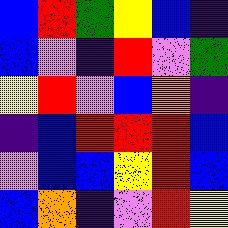[["blue", "red", "green", "yellow", "blue", "indigo"], ["blue", "violet", "indigo", "red", "violet", "green"], ["yellow", "red", "violet", "blue", "orange", "indigo"], ["indigo", "blue", "red", "red", "red", "blue"], ["violet", "blue", "blue", "yellow", "red", "blue"], ["blue", "orange", "indigo", "violet", "red", "yellow"]]